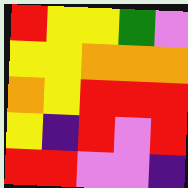[["red", "yellow", "yellow", "green", "violet"], ["yellow", "yellow", "orange", "orange", "orange"], ["orange", "yellow", "red", "red", "red"], ["yellow", "indigo", "red", "violet", "red"], ["red", "red", "violet", "violet", "indigo"]]